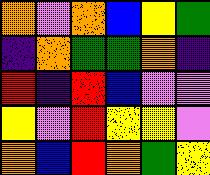[["orange", "violet", "orange", "blue", "yellow", "green"], ["indigo", "orange", "green", "green", "orange", "indigo"], ["red", "indigo", "red", "blue", "violet", "violet"], ["yellow", "violet", "red", "yellow", "yellow", "violet"], ["orange", "blue", "red", "orange", "green", "yellow"]]